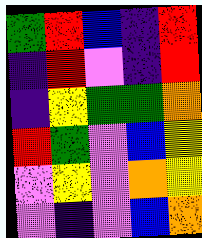[["green", "red", "blue", "indigo", "red"], ["indigo", "red", "violet", "indigo", "red"], ["indigo", "yellow", "green", "green", "orange"], ["red", "green", "violet", "blue", "yellow"], ["violet", "yellow", "violet", "orange", "yellow"], ["violet", "indigo", "violet", "blue", "orange"]]